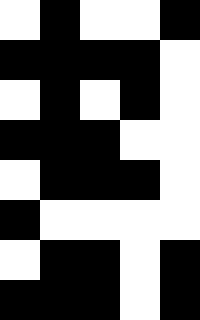[["white", "black", "white", "white", "black"], ["black", "black", "black", "black", "white"], ["white", "black", "white", "black", "white"], ["black", "black", "black", "white", "white"], ["white", "black", "black", "black", "white"], ["black", "white", "white", "white", "white"], ["white", "black", "black", "white", "black"], ["black", "black", "black", "white", "black"]]